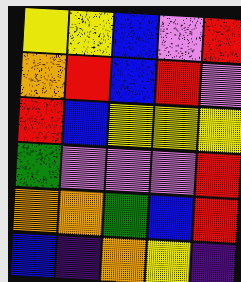[["yellow", "yellow", "blue", "violet", "red"], ["orange", "red", "blue", "red", "violet"], ["red", "blue", "yellow", "yellow", "yellow"], ["green", "violet", "violet", "violet", "red"], ["orange", "orange", "green", "blue", "red"], ["blue", "indigo", "orange", "yellow", "indigo"]]